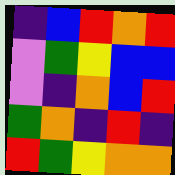[["indigo", "blue", "red", "orange", "red"], ["violet", "green", "yellow", "blue", "blue"], ["violet", "indigo", "orange", "blue", "red"], ["green", "orange", "indigo", "red", "indigo"], ["red", "green", "yellow", "orange", "orange"]]